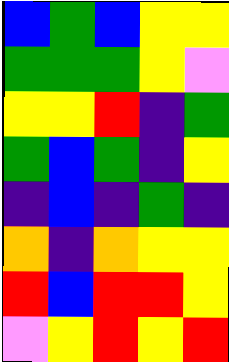[["blue", "green", "blue", "yellow", "yellow"], ["green", "green", "green", "yellow", "violet"], ["yellow", "yellow", "red", "indigo", "green"], ["green", "blue", "green", "indigo", "yellow"], ["indigo", "blue", "indigo", "green", "indigo"], ["orange", "indigo", "orange", "yellow", "yellow"], ["red", "blue", "red", "red", "yellow"], ["violet", "yellow", "red", "yellow", "red"]]